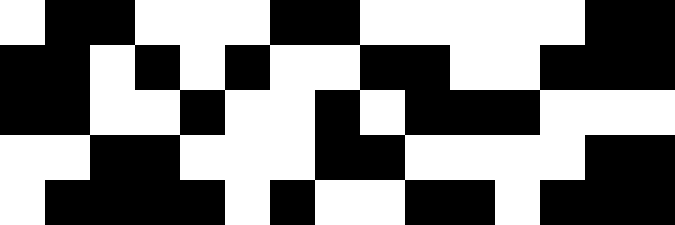[["white", "black", "black", "white", "white", "white", "black", "black", "white", "white", "white", "white", "white", "black", "black"], ["black", "black", "white", "black", "white", "black", "white", "white", "black", "black", "white", "white", "black", "black", "black"], ["black", "black", "white", "white", "black", "white", "white", "black", "white", "black", "black", "black", "white", "white", "white"], ["white", "white", "black", "black", "white", "white", "white", "black", "black", "white", "white", "white", "white", "black", "black"], ["white", "black", "black", "black", "black", "white", "black", "white", "white", "black", "black", "white", "black", "black", "black"]]